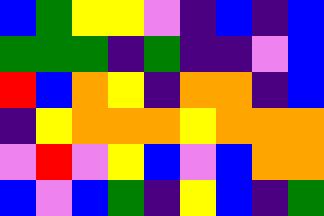[["blue", "green", "yellow", "yellow", "violet", "indigo", "blue", "indigo", "blue"], ["green", "green", "green", "indigo", "green", "indigo", "indigo", "violet", "blue"], ["red", "blue", "orange", "yellow", "indigo", "orange", "orange", "indigo", "blue"], ["indigo", "yellow", "orange", "orange", "orange", "yellow", "orange", "orange", "orange"], ["violet", "red", "violet", "yellow", "blue", "violet", "blue", "orange", "orange"], ["blue", "violet", "blue", "green", "indigo", "yellow", "blue", "indigo", "green"]]